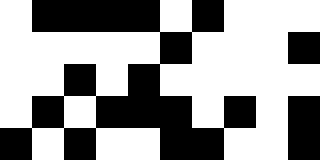[["white", "black", "black", "black", "black", "white", "black", "white", "white", "white"], ["white", "white", "white", "white", "white", "black", "white", "white", "white", "black"], ["white", "white", "black", "white", "black", "white", "white", "white", "white", "white"], ["white", "black", "white", "black", "black", "black", "white", "black", "white", "black"], ["black", "white", "black", "white", "white", "black", "black", "white", "white", "black"]]